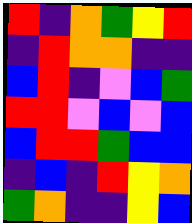[["red", "indigo", "orange", "green", "yellow", "red"], ["indigo", "red", "orange", "orange", "indigo", "indigo"], ["blue", "red", "indigo", "violet", "blue", "green"], ["red", "red", "violet", "blue", "violet", "blue"], ["blue", "red", "red", "green", "blue", "blue"], ["indigo", "blue", "indigo", "red", "yellow", "orange"], ["green", "orange", "indigo", "indigo", "yellow", "blue"]]